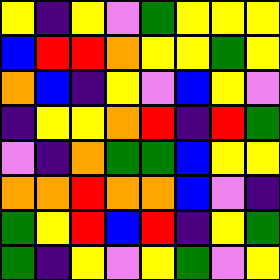[["yellow", "indigo", "yellow", "violet", "green", "yellow", "yellow", "yellow"], ["blue", "red", "red", "orange", "yellow", "yellow", "green", "yellow"], ["orange", "blue", "indigo", "yellow", "violet", "blue", "yellow", "violet"], ["indigo", "yellow", "yellow", "orange", "red", "indigo", "red", "green"], ["violet", "indigo", "orange", "green", "green", "blue", "yellow", "yellow"], ["orange", "orange", "red", "orange", "orange", "blue", "violet", "indigo"], ["green", "yellow", "red", "blue", "red", "indigo", "yellow", "green"], ["green", "indigo", "yellow", "violet", "yellow", "green", "violet", "yellow"]]